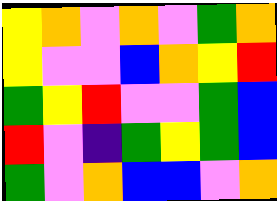[["yellow", "orange", "violet", "orange", "violet", "green", "orange"], ["yellow", "violet", "violet", "blue", "orange", "yellow", "red"], ["green", "yellow", "red", "violet", "violet", "green", "blue"], ["red", "violet", "indigo", "green", "yellow", "green", "blue"], ["green", "violet", "orange", "blue", "blue", "violet", "orange"]]